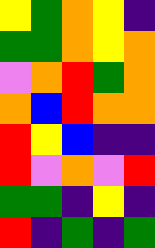[["yellow", "green", "orange", "yellow", "indigo"], ["green", "green", "orange", "yellow", "orange"], ["violet", "orange", "red", "green", "orange"], ["orange", "blue", "red", "orange", "orange"], ["red", "yellow", "blue", "indigo", "indigo"], ["red", "violet", "orange", "violet", "red"], ["green", "green", "indigo", "yellow", "indigo"], ["red", "indigo", "green", "indigo", "green"]]